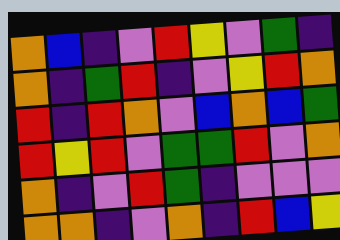[["orange", "blue", "indigo", "violet", "red", "yellow", "violet", "green", "indigo"], ["orange", "indigo", "green", "red", "indigo", "violet", "yellow", "red", "orange"], ["red", "indigo", "red", "orange", "violet", "blue", "orange", "blue", "green"], ["red", "yellow", "red", "violet", "green", "green", "red", "violet", "orange"], ["orange", "indigo", "violet", "red", "green", "indigo", "violet", "violet", "violet"], ["orange", "orange", "indigo", "violet", "orange", "indigo", "red", "blue", "yellow"]]